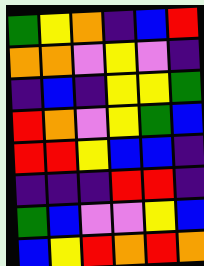[["green", "yellow", "orange", "indigo", "blue", "red"], ["orange", "orange", "violet", "yellow", "violet", "indigo"], ["indigo", "blue", "indigo", "yellow", "yellow", "green"], ["red", "orange", "violet", "yellow", "green", "blue"], ["red", "red", "yellow", "blue", "blue", "indigo"], ["indigo", "indigo", "indigo", "red", "red", "indigo"], ["green", "blue", "violet", "violet", "yellow", "blue"], ["blue", "yellow", "red", "orange", "red", "orange"]]